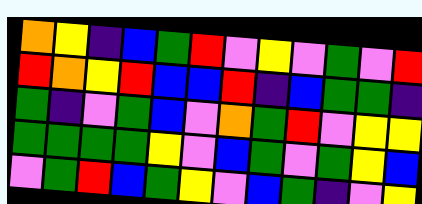[["orange", "yellow", "indigo", "blue", "green", "red", "violet", "yellow", "violet", "green", "violet", "red"], ["red", "orange", "yellow", "red", "blue", "blue", "red", "indigo", "blue", "green", "green", "indigo"], ["green", "indigo", "violet", "green", "blue", "violet", "orange", "green", "red", "violet", "yellow", "yellow"], ["green", "green", "green", "green", "yellow", "violet", "blue", "green", "violet", "green", "yellow", "blue"], ["violet", "green", "red", "blue", "green", "yellow", "violet", "blue", "green", "indigo", "violet", "yellow"]]